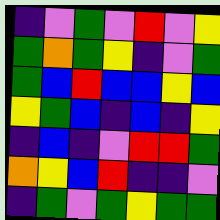[["indigo", "violet", "green", "violet", "red", "violet", "yellow"], ["green", "orange", "green", "yellow", "indigo", "violet", "green"], ["green", "blue", "red", "blue", "blue", "yellow", "blue"], ["yellow", "green", "blue", "indigo", "blue", "indigo", "yellow"], ["indigo", "blue", "indigo", "violet", "red", "red", "green"], ["orange", "yellow", "blue", "red", "indigo", "indigo", "violet"], ["indigo", "green", "violet", "green", "yellow", "green", "green"]]